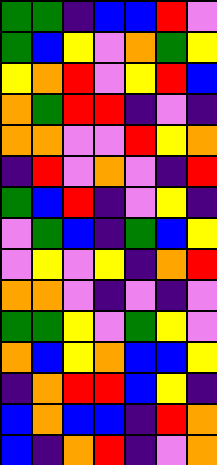[["green", "green", "indigo", "blue", "blue", "red", "violet"], ["green", "blue", "yellow", "violet", "orange", "green", "yellow"], ["yellow", "orange", "red", "violet", "yellow", "red", "blue"], ["orange", "green", "red", "red", "indigo", "violet", "indigo"], ["orange", "orange", "violet", "violet", "red", "yellow", "orange"], ["indigo", "red", "violet", "orange", "violet", "indigo", "red"], ["green", "blue", "red", "indigo", "violet", "yellow", "indigo"], ["violet", "green", "blue", "indigo", "green", "blue", "yellow"], ["violet", "yellow", "violet", "yellow", "indigo", "orange", "red"], ["orange", "orange", "violet", "indigo", "violet", "indigo", "violet"], ["green", "green", "yellow", "violet", "green", "yellow", "violet"], ["orange", "blue", "yellow", "orange", "blue", "blue", "yellow"], ["indigo", "orange", "red", "red", "blue", "yellow", "indigo"], ["blue", "orange", "blue", "blue", "indigo", "red", "orange"], ["blue", "indigo", "orange", "red", "indigo", "violet", "orange"]]